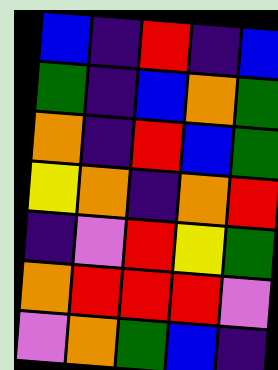[["blue", "indigo", "red", "indigo", "blue"], ["green", "indigo", "blue", "orange", "green"], ["orange", "indigo", "red", "blue", "green"], ["yellow", "orange", "indigo", "orange", "red"], ["indigo", "violet", "red", "yellow", "green"], ["orange", "red", "red", "red", "violet"], ["violet", "orange", "green", "blue", "indigo"]]